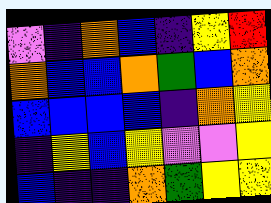[["violet", "indigo", "orange", "blue", "indigo", "yellow", "red"], ["orange", "blue", "blue", "orange", "green", "blue", "orange"], ["blue", "blue", "blue", "blue", "indigo", "orange", "yellow"], ["indigo", "yellow", "blue", "yellow", "violet", "violet", "yellow"], ["blue", "indigo", "indigo", "orange", "green", "yellow", "yellow"]]